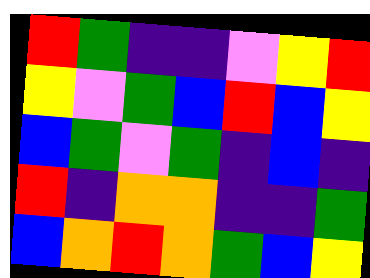[["red", "green", "indigo", "indigo", "violet", "yellow", "red"], ["yellow", "violet", "green", "blue", "red", "blue", "yellow"], ["blue", "green", "violet", "green", "indigo", "blue", "indigo"], ["red", "indigo", "orange", "orange", "indigo", "indigo", "green"], ["blue", "orange", "red", "orange", "green", "blue", "yellow"]]